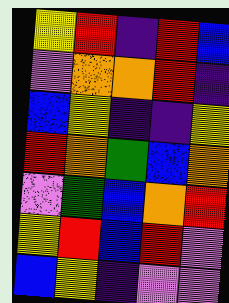[["yellow", "red", "indigo", "red", "blue"], ["violet", "orange", "orange", "red", "indigo"], ["blue", "yellow", "indigo", "indigo", "yellow"], ["red", "orange", "green", "blue", "orange"], ["violet", "green", "blue", "orange", "red"], ["yellow", "red", "blue", "red", "violet"], ["blue", "yellow", "indigo", "violet", "violet"]]